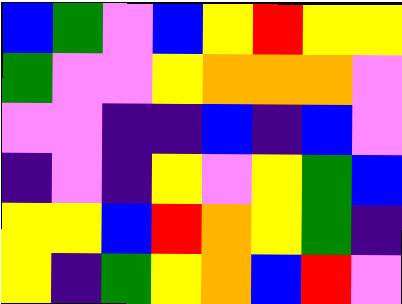[["blue", "green", "violet", "blue", "yellow", "red", "yellow", "yellow"], ["green", "violet", "violet", "yellow", "orange", "orange", "orange", "violet"], ["violet", "violet", "indigo", "indigo", "blue", "indigo", "blue", "violet"], ["indigo", "violet", "indigo", "yellow", "violet", "yellow", "green", "blue"], ["yellow", "yellow", "blue", "red", "orange", "yellow", "green", "indigo"], ["yellow", "indigo", "green", "yellow", "orange", "blue", "red", "violet"]]